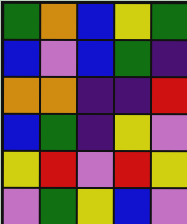[["green", "orange", "blue", "yellow", "green"], ["blue", "violet", "blue", "green", "indigo"], ["orange", "orange", "indigo", "indigo", "red"], ["blue", "green", "indigo", "yellow", "violet"], ["yellow", "red", "violet", "red", "yellow"], ["violet", "green", "yellow", "blue", "violet"]]